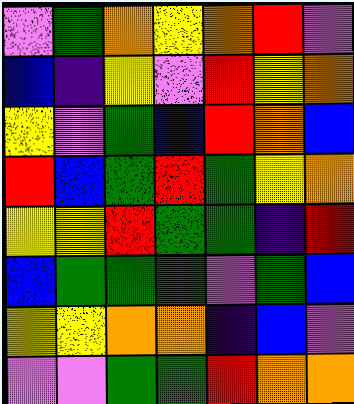[["violet", "green", "orange", "yellow", "orange", "red", "violet"], ["blue", "indigo", "yellow", "violet", "red", "yellow", "orange"], ["yellow", "violet", "green", "blue", "red", "orange", "blue"], ["red", "blue", "green", "red", "green", "yellow", "orange"], ["yellow", "yellow", "red", "green", "green", "indigo", "red"], ["blue", "green", "green", "green", "violet", "green", "blue"], ["yellow", "yellow", "orange", "orange", "indigo", "blue", "violet"], ["violet", "violet", "green", "green", "red", "orange", "orange"]]